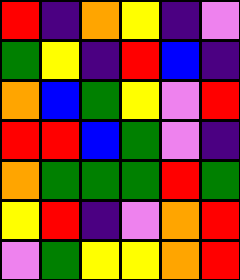[["red", "indigo", "orange", "yellow", "indigo", "violet"], ["green", "yellow", "indigo", "red", "blue", "indigo"], ["orange", "blue", "green", "yellow", "violet", "red"], ["red", "red", "blue", "green", "violet", "indigo"], ["orange", "green", "green", "green", "red", "green"], ["yellow", "red", "indigo", "violet", "orange", "red"], ["violet", "green", "yellow", "yellow", "orange", "red"]]